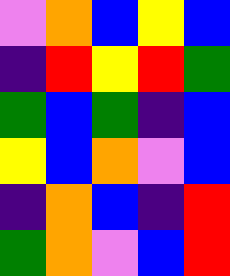[["violet", "orange", "blue", "yellow", "blue"], ["indigo", "red", "yellow", "red", "green"], ["green", "blue", "green", "indigo", "blue"], ["yellow", "blue", "orange", "violet", "blue"], ["indigo", "orange", "blue", "indigo", "red"], ["green", "orange", "violet", "blue", "red"]]